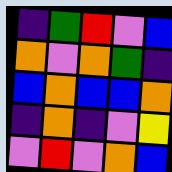[["indigo", "green", "red", "violet", "blue"], ["orange", "violet", "orange", "green", "indigo"], ["blue", "orange", "blue", "blue", "orange"], ["indigo", "orange", "indigo", "violet", "yellow"], ["violet", "red", "violet", "orange", "blue"]]